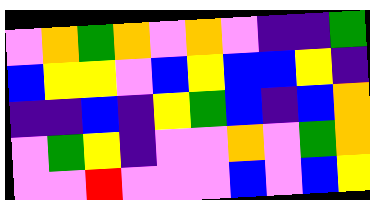[["violet", "orange", "green", "orange", "violet", "orange", "violet", "indigo", "indigo", "green"], ["blue", "yellow", "yellow", "violet", "blue", "yellow", "blue", "blue", "yellow", "indigo"], ["indigo", "indigo", "blue", "indigo", "yellow", "green", "blue", "indigo", "blue", "orange"], ["violet", "green", "yellow", "indigo", "violet", "violet", "orange", "violet", "green", "orange"], ["violet", "violet", "red", "violet", "violet", "violet", "blue", "violet", "blue", "yellow"]]